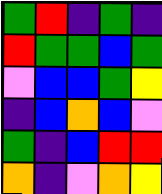[["green", "red", "indigo", "green", "indigo"], ["red", "green", "green", "blue", "green"], ["violet", "blue", "blue", "green", "yellow"], ["indigo", "blue", "orange", "blue", "violet"], ["green", "indigo", "blue", "red", "red"], ["orange", "indigo", "violet", "orange", "yellow"]]